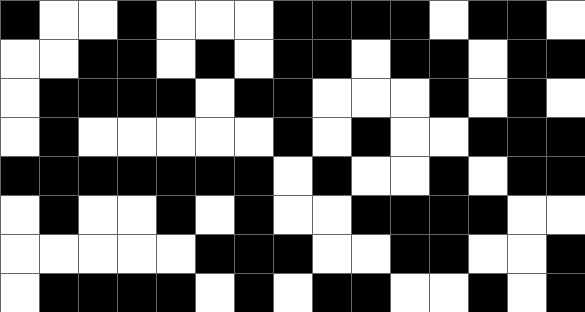[["black", "white", "white", "black", "white", "white", "white", "black", "black", "black", "black", "white", "black", "black", "white"], ["white", "white", "black", "black", "white", "black", "white", "black", "black", "white", "black", "black", "white", "black", "black"], ["white", "black", "black", "black", "black", "white", "black", "black", "white", "white", "white", "black", "white", "black", "white"], ["white", "black", "white", "white", "white", "white", "white", "black", "white", "black", "white", "white", "black", "black", "black"], ["black", "black", "black", "black", "black", "black", "black", "white", "black", "white", "white", "black", "white", "black", "black"], ["white", "black", "white", "white", "black", "white", "black", "white", "white", "black", "black", "black", "black", "white", "white"], ["white", "white", "white", "white", "white", "black", "black", "black", "white", "white", "black", "black", "white", "white", "black"], ["white", "black", "black", "black", "black", "white", "black", "white", "black", "black", "white", "white", "black", "white", "black"]]